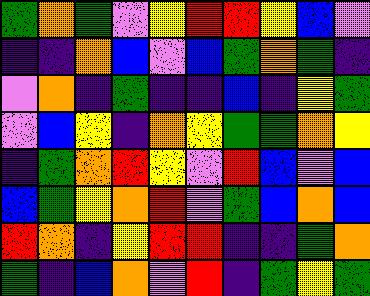[["green", "orange", "green", "violet", "yellow", "red", "red", "yellow", "blue", "violet"], ["indigo", "indigo", "orange", "blue", "violet", "blue", "green", "orange", "green", "indigo"], ["violet", "orange", "indigo", "green", "indigo", "indigo", "blue", "indigo", "yellow", "green"], ["violet", "blue", "yellow", "indigo", "orange", "yellow", "green", "green", "orange", "yellow"], ["indigo", "green", "orange", "red", "yellow", "violet", "red", "blue", "violet", "blue"], ["blue", "green", "yellow", "orange", "red", "violet", "green", "blue", "orange", "blue"], ["red", "orange", "indigo", "yellow", "red", "red", "indigo", "indigo", "green", "orange"], ["green", "indigo", "blue", "orange", "violet", "red", "indigo", "green", "yellow", "green"]]